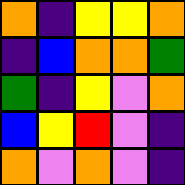[["orange", "indigo", "yellow", "yellow", "orange"], ["indigo", "blue", "orange", "orange", "green"], ["green", "indigo", "yellow", "violet", "orange"], ["blue", "yellow", "red", "violet", "indigo"], ["orange", "violet", "orange", "violet", "indigo"]]